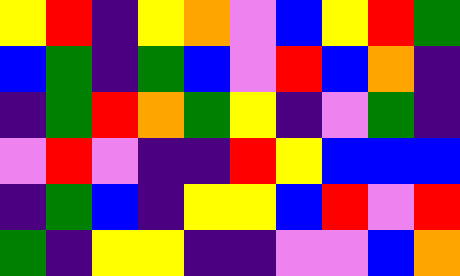[["yellow", "red", "indigo", "yellow", "orange", "violet", "blue", "yellow", "red", "green"], ["blue", "green", "indigo", "green", "blue", "violet", "red", "blue", "orange", "indigo"], ["indigo", "green", "red", "orange", "green", "yellow", "indigo", "violet", "green", "indigo"], ["violet", "red", "violet", "indigo", "indigo", "red", "yellow", "blue", "blue", "blue"], ["indigo", "green", "blue", "indigo", "yellow", "yellow", "blue", "red", "violet", "red"], ["green", "indigo", "yellow", "yellow", "indigo", "indigo", "violet", "violet", "blue", "orange"]]